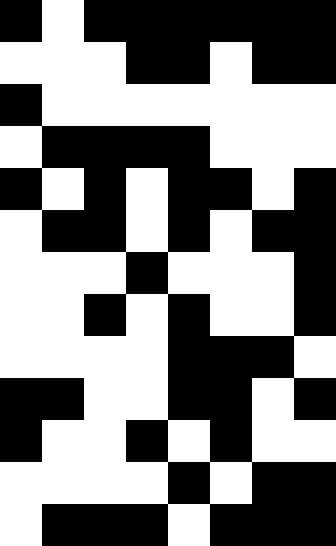[["black", "white", "black", "black", "black", "black", "black", "black"], ["white", "white", "white", "black", "black", "white", "black", "black"], ["black", "white", "white", "white", "white", "white", "white", "white"], ["white", "black", "black", "black", "black", "white", "white", "white"], ["black", "white", "black", "white", "black", "black", "white", "black"], ["white", "black", "black", "white", "black", "white", "black", "black"], ["white", "white", "white", "black", "white", "white", "white", "black"], ["white", "white", "black", "white", "black", "white", "white", "black"], ["white", "white", "white", "white", "black", "black", "black", "white"], ["black", "black", "white", "white", "black", "black", "white", "black"], ["black", "white", "white", "black", "white", "black", "white", "white"], ["white", "white", "white", "white", "black", "white", "black", "black"], ["white", "black", "black", "black", "white", "black", "black", "black"]]